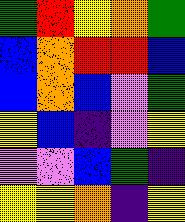[["green", "red", "yellow", "orange", "green"], ["blue", "orange", "red", "red", "blue"], ["blue", "orange", "blue", "violet", "green"], ["yellow", "blue", "indigo", "violet", "yellow"], ["violet", "violet", "blue", "green", "indigo"], ["yellow", "yellow", "orange", "indigo", "yellow"]]